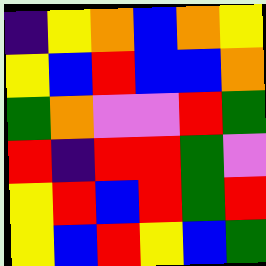[["indigo", "yellow", "orange", "blue", "orange", "yellow"], ["yellow", "blue", "red", "blue", "blue", "orange"], ["green", "orange", "violet", "violet", "red", "green"], ["red", "indigo", "red", "red", "green", "violet"], ["yellow", "red", "blue", "red", "green", "red"], ["yellow", "blue", "red", "yellow", "blue", "green"]]